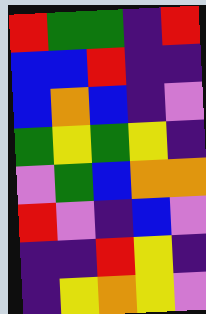[["red", "green", "green", "indigo", "red"], ["blue", "blue", "red", "indigo", "indigo"], ["blue", "orange", "blue", "indigo", "violet"], ["green", "yellow", "green", "yellow", "indigo"], ["violet", "green", "blue", "orange", "orange"], ["red", "violet", "indigo", "blue", "violet"], ["indigo", "indigo", "red", "yellow", "indigo"], ["indigo", "yellow", "orange", "yellow", "violet"]]